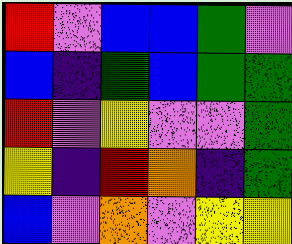[["red", "violet", "blue", "blue", "green", "violet"], ["blue", "indigo", "green", "blue", "green", "green"], ["red", "violet", "yellow", "violet", "violet", "green"], ["yellow", "indigo", "red", "orange", "indigo", "green"], ["blue", "violet", "orange", "violet", "yellow", "yellow"]]